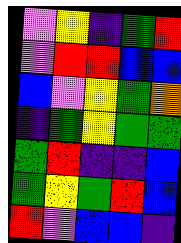[["violet", "yellow", "indigo", "green", "red"], ["violet", "red", "red", "blue", "blue"], ["blue", "violet", "yellow", "green", "orange"], ["indigo", "green", "yellow", "green", "green"], ["green", "red", "indigo", "indigo", "blue"], ["green", "yellow", "green", "red", "blue"], ["red", "violet", "blue", "blue", "indigo"]]